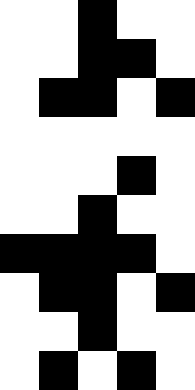[["white", "white", "black", "white", "white"], ["white", "white", "black", "black", "white"], ["white", "black", "black", "white", "black"], ["white", "white", "white", "white", "white"], ["white", "white", "white", "black", "white"], ["white", "white", "black", "white", "white"], ["black", "black", "black", "black", "white"], ["white", "black", "black", "white", "black"], ["white", "white", "black", "white", "white"], ["white", "black", "white", "black", "white"]]